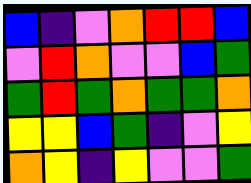[["blue", "indigo", "violet", "orange", "red", "red", "blue"], ["violet", "red", "orange", "violet", "violet", "blue", "green"], ["green", "red", "green", "orange", "green", "green", "orange"], ["yellow", "yellow", "blue", "green", "indigo", "violet", "yellow"], ["orange", "yellow", "indigo", "yellow", "violet", "violet", "green"]]